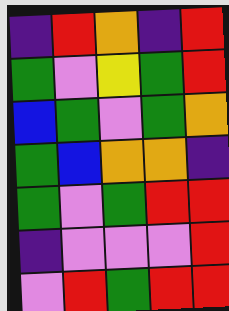[["indigo", "red", "orange", "indigo", "red"], ["green", "violet", "yellow", "green", "red"], ["blue", "green", "violet", "green", "orange"], ["green", "blue", "orange", "orange", "indigo"], ["green", "violet", "green", "red", "red"], ["indigo", "violet", "violet", "violet", "red"], ["violet", "red", "green", "red", "red"]]